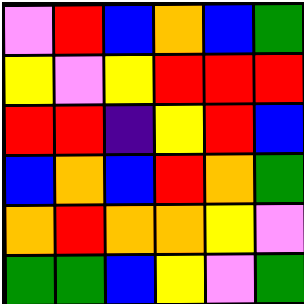[["violet", "red", "blue", "orange", "blue", "green"], ["yellow", "violet", "yellow", "red", "red", "red"], ["red", "red", "indigo", "yellow", "red", "blue"], ["blue", "orange", "blue", "red", "orange", "green"], ["orange", "red", "orange", "orange", "yellow", "violet"], ["green", "green", "blue", "yellow", "violet", "green"]]